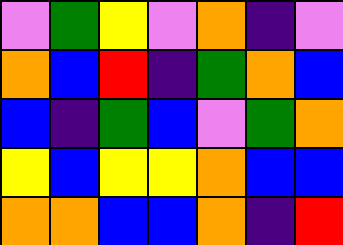[["violet", "green", "yellow", "violet", "orange", "indigo", "violet"], ["orange", "blue", "red", "indigo", "green", "orange", "blue"], ["blue", "indigo", "green", "blue", "violet", "green", "orange"], ["yellow", "blue", "yellow", "yellow", "orange", "blue", "blue"], ["orange", "orange", "blue", "blue", "orange", "indigo", "red"]]